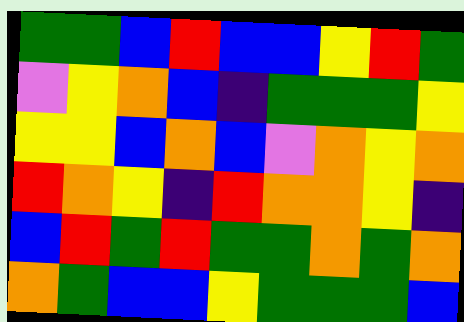[["green", "green", "blue", "red", "blue", "blue", "yellow", "red", "green"], ["violet", "yellow", "orange", "blue", "indigo", "green", "green", "green", "yellow"], ["yellow", "yellow", "blue", "orange", "blue", "violet", "orange", "yellow", "orange"], ["red", "orange", "yellow", "indigo", "red", "orange", "orange", "yellow", "indigo"], ["blue", "red", "green", "red", "green", "green", "orange", "green", "orange"], ["orange", "green", "blue", "blue", "yellow", "green", "green", "green", "blue"]]